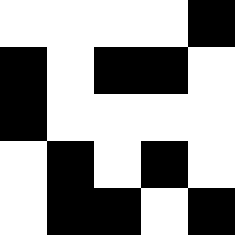[["white", "white", "white", "white", "black"], ["black", "white", "black", "black", "white"], ["black", "white", "white", "white", "white"], ["white", "black", "white", "black", "white"], ["white", "black", "black", "white", "black"]]